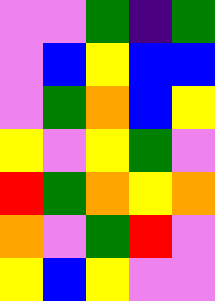[["violet", "violet", "green", "indigo", "green"], ["violet", "blue", "yellow", "blue", "blue"], ["violet", "green", "orange", "blue", "yellow"], ["yellow", "violet", "yellow", "green", "violet"], ["red", "green", "orange", "yellow", "orange"], ["orange", "violet", "green", "red", "violet"], ["yellow", "blue", "yellow", "violet", "violet"]]